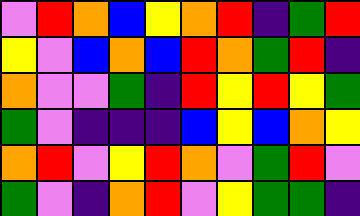[["violet", "red", "orange", "blue", "yellow", "orange", "red", "indigo", "green", "red"], ["yellow", "violet", "blue", "orange", "blue", "red", "orange", "green", "red", "indigo"], ["orange", "violet", "violet", "green", "indigo", "red", "yellow", "red", "yellow", "green"], ["green", "violet", "indigo", "indigo", "indigo", "blue", "yellow", "blue", "orange", "yellow"], ["orange", "red", "violet", "yellow", "red", "orange", "violet", "green", "red", "violet"], ["green", "violet", "indigo", "orange", "red", "violet", "yellow", "green", "green", "indigo"]]